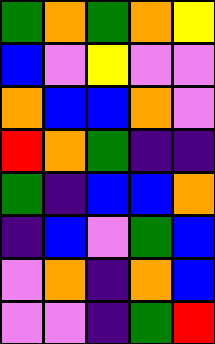[["green", "orange", "green", "orange", "yellow"], ["blue", "violet", "yellow", "violet", "violet"], ["orange", "blue", "blue", "orange", "violet"], ["red", "orange", "green", "indigo", "indigo"], ["green", "indigo", "blue", "blue", "orange"], ["indigo", "blue", "violet", "green", "blue"], ["violet", "orange", "indigo", "orange", "blue"], ["violet", "violet", "indigo", "green", "red"]]